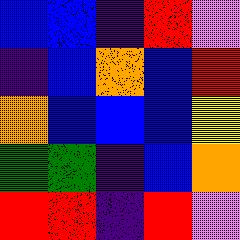[["blue", "blue", "indigo", "red", "violet"], ["indigo", "blue", "orange", "blue", "red"], ["orange", "blue", "blue", "blue", "yellow"], ["green", "green", "indigo", "blue", "orange"], ["red", "red", "indigo", "red", "violet"]]